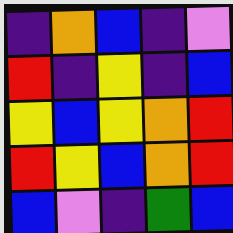[["indigo", "orange", "blue", "indigo", "violet"], ["red", "indigo", "yellow", "indigo", "blue"], ["yellow", "blue", "yellow", "orange", "red"], ["red", "yellow", "blue", "orange", "red"], ["blue", "violet", "indigo", "green", "blue"]]